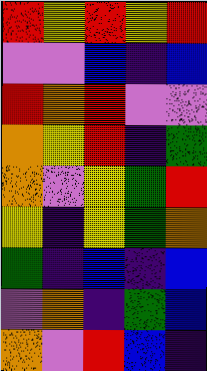[["red", "yellow", "red", "yellow", "red"], ["violet", "violet", "blue", "indigo", "blue"], ["red", "orange", "red", "violet", "violet"], ["orange", "yellow", "red", "indigo", "green"], ["orange", "violet", "yellow", "green", "red"], ["yellow", "indigo", "yellow", "green", "orange"], ["green", "indigo", "blue", "indigo", "blue"], ["violet", "orange", "indigo", "green", "blue"], ["orange", "violet", "red", "blue", "indigo"]]